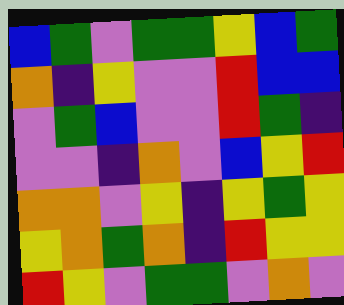[["blue", "green", "violet", "green", "green", "yellow", "blue", "green"], ["orange", "indigo", "yellow", "violet", "violet", "red", "blue", "blue"], ["violet", "green", "blue", "violet", "violet", "red", "green", "indigo"], ["violet", "violet", "indigo", "orange", "violet", "blue", "yellow", "red"], ["orange", "orange", "violet", "yellow", "indigo", "yellow", "green", "yellow"], ["yellow", "orange", "green", "orange", "indigo", "red", "yellow", "yellow"], ["red", "yellow", "violet", "green", "green", "violet", "orange", "violet"]]